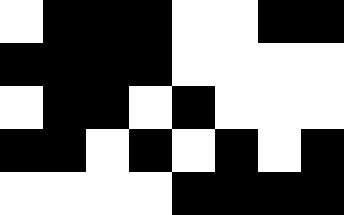[["white", "black", "black", "black", "white", "white", "black", "black"], ["black", "black", "black", "black", "white", "white", "white", "white"], ["white", "black", "black", "white", "black", "white", "white", "white"], ["black", "black", "white", "black", "white", "black", "white", "black"], ["white", "white", "white", "white", "black", "black", "black", "black"]]